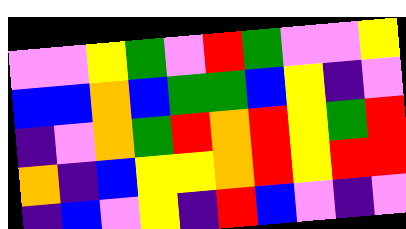[["violet", "violet", "yellow", "green", "violet", "red", "green", "violet", "violet", "yellow"], ["blue", "blue", "orange", "blue", "green", "green", "blue", "yellow", "indigo", "violet"], ["indigo", "violet", "orange", "green", "red", "orange", "red", "yellow", "green", "red"], ["orange", "indigo", "blue", "yellow", "yellow", "orange", "red", "yellow", "red", "red"], ["indigo", "blue", "violet", "yellow", "indigo", "red", "blue", "violet", "indigo", "violet"]]